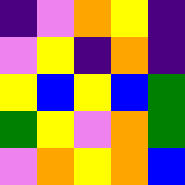[["indigo", "violet", "orange", "yellow", "indigo"], ["violet", "yellow", "indigo", "orange", "indigo"], ["yellow", "blue", "yellow", "blue", "green"], ["green", "yellow", "violet", "orange", "green"], ["violet", "orange", "yellow", "orange", "blue"]]